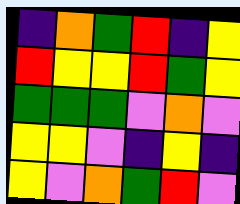[["indigo", "orange", "green", "red", "indigo", "yellow"], ["red", "yellow", "yellow", "red", "green", "yellow"], ["green", "green", "green", "violet", "orange", "violet"], ["yellow", "yellow", "violet", "indigo", "yellow", "indigo"], ["yellow", "violet", "orange", "green", "red", "violet"]]